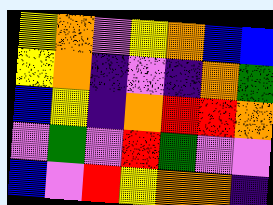[["yellow", "orange", "violet", "yellow", "orange", "blue", "blue"], ["yellow", "orange", "indigo", "violet", "indigo", "orange", "green"], ["blue", "yellow", "indigo", "orange", "red", "red", "orange"], ["violet", "green", "violet", "red", "green", "violet", "violet"], ["blue", "violet", "red", "yellow", "orange", "orange", "indigo"]]